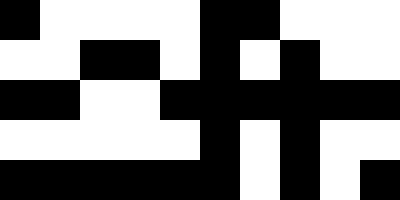[["black", "white", "white", "white", "white", "black", "black", "white", "white", "white"], ["white", "white", "black", "black", "white", "black", "white", "black", "white", "white"], ["black", "black", "white", "white", "black", "black", "black", "black", "black", "black"], ["white", "white", "white", "white", "white", "black", "white", "black", "white", "white"], ["black", "black", "black", "black", "black", "black", "white", "black", "white", "black"]]